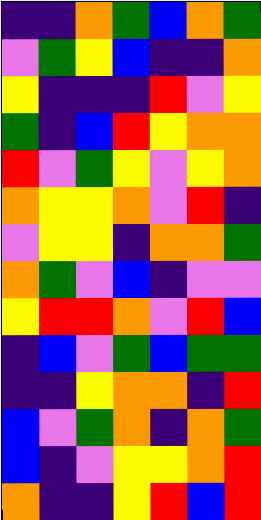[["indigo", "indigo", "orange", "green", "blue", "orange", "green"], ["violet", "green", "yellow", "blue", "indigo", "indigo", "orange"], ["yellow", "indigo", "indigo", "indigo", "red", "violet", "yellow"], ["green", "indigo", "blue", "red", "yellow", "orange", "orange"], ["red", "violet", "green", "yellow", "violet", "yellow", "orange"], ["orange", "yellow", "yellow", "orange", "violet", "red", "indigo"], ["violet", "yellow", "yellow", "indigo", "orange", "orange", "green"], ["orange", "green", "violet", "blue", "indigo", "violet", "violet"], ["yellow", "red", "red", "orange", "violet", "red", "blue"], ["indigo", "blue", "violet", "green", "blue", "green", "green"], ["indigo", "indigo", "yellow", "orange", "orange", "indigo", "red"], ["blue", "violet", "green", "orange", "indigo", "orange", "green"], ["blue", "indigo", "violet", "yellow", "yellow", "orange", "red"], ["orange", "indigo", "indigo", "yellow", "red", "blue", "red"]]